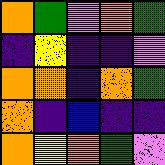[["orange", "green", "violet", "orange", "green"], ["indigo", "yellow", "indigo", "indigo", "violet"], ["orange", "orange", "indigo", "orange", "green"], ["orange", "indigo", "blue", "indigo", "indigo"], ["orange", "yellow", "orange", "green", "violet"]]